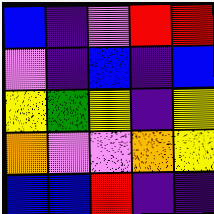[["blue", "indigo", "violet", "red", "red"], ["violet", "indigo", "blue", "indigo", "blue"], ["yellow", "green", "yellow", "indigo", "yellow"], ["orange", "violet", "violet", "orange", "yellow"], ["blue", "blue", "red", "indigo", "indigo"]]